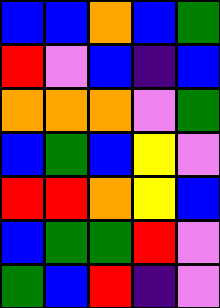[["blue", "blue", "orange", "blue", "green"], ["red", "violet", "blue", "indigo", "blue"], ["orange", "orange", "orange", "violet", "green"], ["blue", "green", "blue", "yellow", "violet"], ["red", "red", "orange", "yellow", "blue"], ["blue", "green", "green", "red", "violet"], ["green", "blue", "red", "indigo", "violet"]]